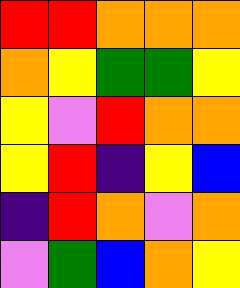[["red", "red", "orange", "orange", "orange"], ["orange", "yellow", "green", "green", "yellow"], ["yellow", "violet", "red", "orange", "orange"], ["yellow", "red", "indigo", "yellow", "blue"], ["indigo", "red", "orange", "violet", "orange"], ["violet", "green", "blue", "orange", "yellow"]]